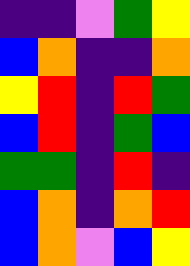[["indigo", "indigo", "violet", "green", "yellow"], ["blue", "orange", "indigo", "indigo", "orange"], ["yellow", "red", "indigo", "red", "green"], ["blue", "red", "indigo", "green", "blue"], ["green", "green", "indigo", "red", "indigo"], ["blue", "orange", "indigo", "orange", "red"], ["blue", "orange", "violet", "blue", "yellow"]]